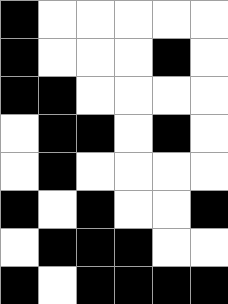[["black", "white", "white", "white", "white", "white"], ["black", "white", "white", "white", "black", "white"], ["black", "black", "white", "white", "white", "white"], ["white", "black", "black", "white", "black", "white"], ["white", "black", "white", "white", "white", "white"], ["black", "white", "black", "white", "white", "black"], ["white", "black", "black", "black", "white", "white"], ["black", "white", "black", "black", "black", "black"]]